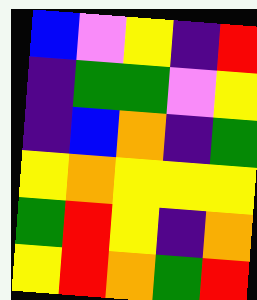[["blue", "violet", "yellow", "indigo", "red"], ["indigo", "green", "green", "violet", "yellow"], ["indigo", "blue", "orange", "indigo", "green"], ["yellow", "orange", "yellow", "yellow", "yellow"], ["green", "red", "yellow", "indigo", "orange"], ["yellow", "red", "orange", "green", "red"]]